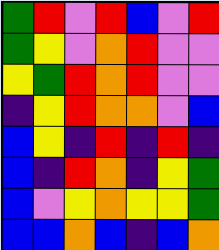[["green", "red", "violet", "red", "blue", "violet", "red"], ["green", "yellow", "violet", "orange", "red", "violet", "violet"], ["yellow", "green", "red", "orange", "red", "violet", "violet"], ["indigo", "yellow", "red", "orange", "orange", "violet", "blue"], ["blue", "yellow", "indigo", "red", "indigo", "red", "indigo"], ["blue", "indigo", "red", "orange", "indigo", "yellow", "green"], ["blue", "violet", "yellow", "orange", "yellow", "yellow", "green"], ["blue", "blue", "orange", "blue", "indigo", "blue", "orange"]]